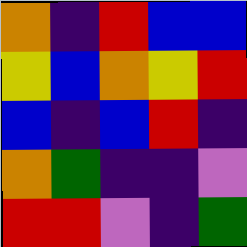[["orange", "indigo", "red", "blue", "blue"], ["yellow", "blue", "orange", "yellow", "red"], ["blue", "indigo", "blue", "red", "indigo"], ["orange", "green", "indigo", "indigo", "violet"], ["red", "red", "violet", "indigo", "green"]]